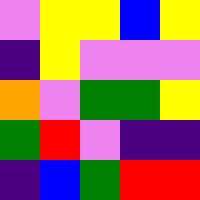[["violet", "yellow", "yellow", "blue", "yellow"], ["indigo", "yellow", "violet", "violet", "violet"], ["orange", "violet", "green", "green", "yellow"], ["green", "red", "violet", "indigo", "indigo"], ["indigo", "blue", "green", "red", "red"]]